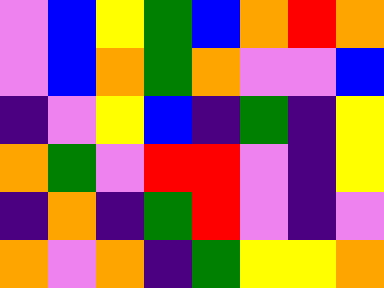[["violet", "blue", "yellow", "green", "blue", "orange", "red", "orange"], ["violet", "blue", "orange", "green", "orange", "violet", "violet", "blue"], ["indigo", "violet", "yellow", "blue", "indigo", "green", "indigo", "yellow"], ["orange", "green", "violet", "red", "red", "violet", "indigo", "yellow"], ["indigo", "orange", "indigo", "green", "red", "violet", "indigo", "violet"], ["orange", "violet", "orange", "indigo", "green", "yellow", "yellow", "orange"]]